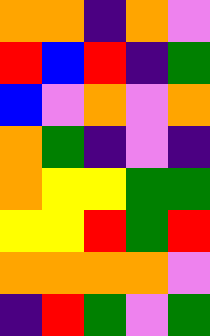[["orange", "orange", "indigo", "orange", "violet"], ["red", "blue", "red", "indigo", "green"], ["blue", "violet", "orange", "violet", "orange"], ["orange", "green", "indigo", "violet", "indigo"], ["orange", "yellow", "yellow", "green", "green"], ["yellow", "yellow", "red", "green", "red"], ["orange", "orange", "orange", "orange", "violet"], ["indigo", "red", "green", "violet", "green"]]